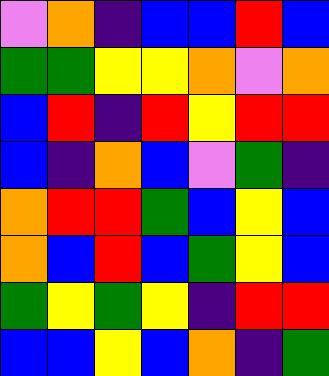[["violet", "orange", "indigo", "blue", "blue", "red", "blue"], ["green", "green", "yellow", "yellow", "orange", "violet", "orange"], ["blue", "red", "indigo", "red", "yellow", "red", "red"], ["blue", "indigo", "orange", "blue", "violet", "green", "indigo"], ["orange", "red", "red", "green", "blue", "yellow", "blue"], ["orange", "blue", "red", "blue", "green", "yellow", "blue"], ["green", "yellow", "green", "yellow", "indigo", "red", "red"], ["blue", "blue", "yellow", "blue", "orange", "indigo", "green"]]